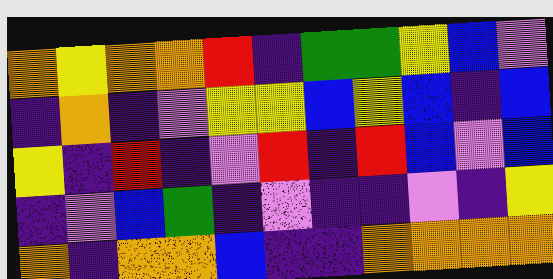[["orange", "yellow", "orange", "orange", "red", "indigo", "green", "green", "yellow", "blue", "violet"], ["indigo", "orange", "indigo", "violet", "yellow", "yellow", "blue", "yellow", "blue", "indigo", "blue"], ["yellow", "indigo", "red", "indigo", "violet", "red", "indigo", "red", "blue", "violet", "blue"], ["indigo", "violet", "blue", "green", "indigo", "violet", "indigo", "indigo", "violet", "indigo", "yellow"], ["orange", "indigo", "orange", "orange", "blue", "indigo", "indigo", "orange", "orange", "orange", "orange"]]